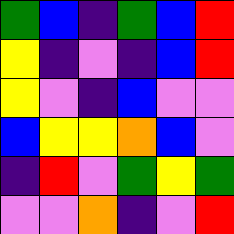[["green", "blue", "indigo", "green", "blue", "red"], ["yellow", "indigo", "violet", "indigo", "blue", "red"], ["yellow", "violet", "indigo", "blue", "violet", "violet"], ["blue", "yellow", "yellow", "orange", "blue", "violet"], ["indigo", "red", "violet", "green", "yellow", "green"], ["violet", "violet", "orange", "indigo", "violet", "red"]]